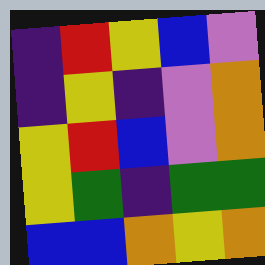[["indigo", "red", "yellow", "blue", "violet"], ["indigo", "yellow", "indigo", "violet", "orange"], ["yellow", "red", "blue", "violet", "orange"], ["yellow", "green", "indigo", "green", "green"], ["blue", "blue", "orange", "yellow", "orange"]]